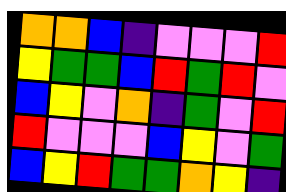[["orange", "orange", "blue", "indigo", "violet", "violet", "violet", "red"], ["yellow", "green", "green", "blue", "red", "green", "red", "violet"], ["blue", "yellow", "violet", "orange", "indigo", "green", "violet", "red"], ["red", "violet", "violet", "violet", "blue", "yellow", "violet", "green"], ["blue", "yellow", "red", "green", "green", "orange", "yellow", "indigo"]]